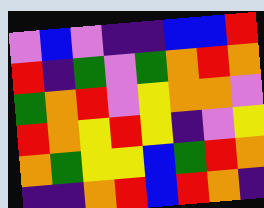[["violet", "blue", "violet", "indigo", "indigo", "blue", "blue", "red"], ["red", "indigo", "green", "violet", "green", "orange", "red", "orange"], ["green", "orange", "red", "violet", "yellow", "orange", "orange", "violet"], ["red", "orange", "yellow", "red", "yellow", "indigo", "violet", "yellow"], ["orange", "green", "yellow", "yellow", "blue", "green", "red", "orange"], ["indigo", "indigo", "orange", "red", "blue", "red", "orange", "indigo"]]